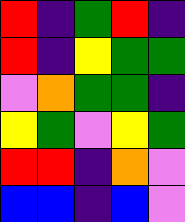[["red", "indigo", "green", "red", "indigo"], ["red", "indigo", "yellow", "green", "green"], ["violet", "orange", "green", "green", "indigo"], ["yellow", "green", "violet", "yellow", "green"], ["red", "red", "indigo", "orange", "violet"], ["blue", "blue", "indigo", "blue", "violet"]]